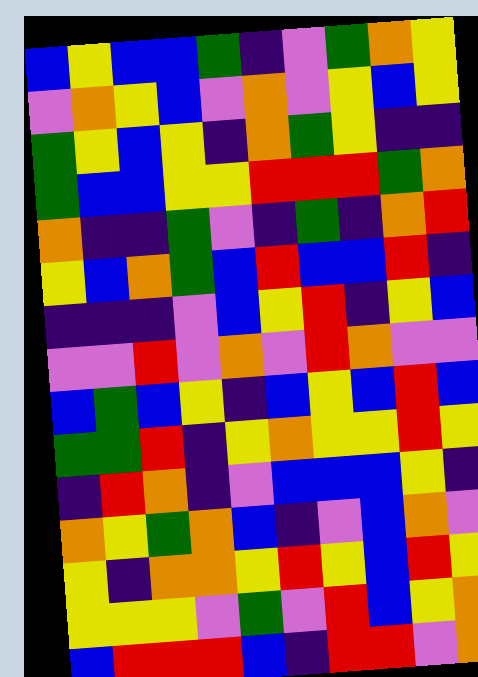[["blue", "yellow", "blue", "blue", "green", "indigo", "violet", "green", "orange", "yellow"], ["violet", "orange", "yellow", "blue", "violet", "orange", "violet", "yellow", "blue", "yellow"], ["green", "yellow", "blue", "yellow", "indigo", "orange", "green", "yellow", "indigo", "indigo"], ["green", "blue", "blue", "yellow", "yellow", "red", "red", "red", "green", "orange"], ["orange", "indigo", "indigo", "green", "violet", "indigo", "green", "indigo", "orange", "red"], ["yellow", "blue", "orange", "green", "blue", "red", "blue", "blue", "red", "indigo"], ["indigo", "indigo", "indigo", "violet", "blue", "yellow", "red", "indigo", "yellow", "blue"], ["violet", "violet", "red", "violet", "orange", "violet", "red", "orange", "violet", "violet"], ["blue", "green", "blue", "yellow", "indigo", "blue", "yellow", "blue", "red", "blue"], ["green", "green", "red", "indigo", "yellow", "orange", "yellow", "yellow", "red", "yellow"], ["indigo", "red", "orange", "indigo", "violet", "blue", "blue", "blue", "yellow", "indigo"], ["orange", "yellow", "green", "orange", "blue", "indigo", "violet", "blue", "orange", "violet"], ["yellow", "indigo", "orange", "orange", "yellow", "red", "yellow", "blue", "red", "yellow"], ["yellow", "yellow", "yellow", "violet", "green", "violet", "red", "blue", "yellow", "orange"], ["blue", "red", "red", "red", "blue", "indigo", "red", "red", "violet", "orange"]]